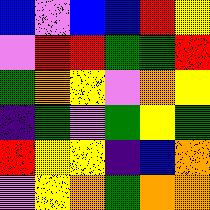[["blue", "violet", "blue", "blue", "red", "yellow"], ["violet", "red", "red", "green", "green", "red"], ["green", "orange", "yellow", "violet", "orange", "yellow"], ["indigo", "green", "violet", "green", "yellow", "green"], ["red", "yellow", "yellow", "indigo", "blue", "orange"], ["violet", "yellow", "orange", "green", "orange", "orange"]]